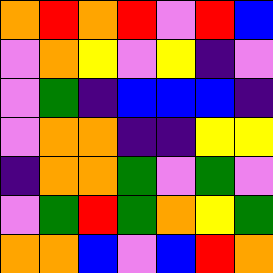[["orange", "red", "orange", "red", "violet", "red", "blue"], ["violet", "orange", "yellow", "violet", "yellow", "indigo", "violet"], ["violet", "green", "indigo", "blue", "blue", "blue", "indigo"], ["violet", "orange", "orange", "indigo", "indigo", "yellow", "yellow"], ["indigo", "orange", "orange", "green", "violet", "green", "violet"], ["violet", "green", "red", "green", "orange", "yellow", "green"], ["orange", "orange", "blue", "violet", "blue", "red", "orange"]]